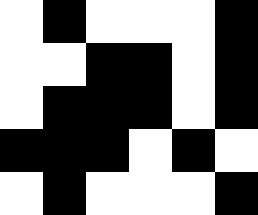[["white", "black", "white", "white", "white", "black"], ["white", "white", "black", "black", "white", "black"], ["white", "black", "black", "black", "white", "black"], ["black", "black", "black", "white", "black", "white"], ["white", "black", "white", "white", "white", "black"]]